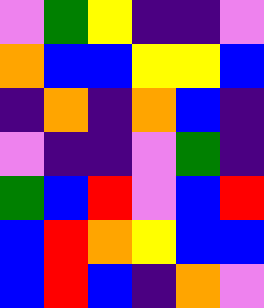[["violet", "green", "yellow", "indigo", "indigo", "violet"], ["orange", "blue", "blue", "yellow", "yellow", "blue"], ["indigo", "orange", "indigo", "orange", "blue", "indigo"], ["violet", "indigo", "indigo", "violet", "green", "indigo"], ["green", "blue", "red", "violet", "blue", "red"], ["blue", "red", "orange", "yellow", "blue", "blue"], ["blue", "red", "blue", "indigo", "orange", "violet"]]